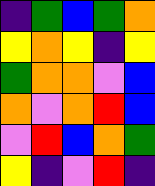[["indigo", "green", "blue", "green", "orange"], ["yellow", "orange", "yellow", "indigo", "yellow"], ["green", "orange", "orange", "violet", "blue"], ["orange", "violet", "orange", "red", "blue"], ["violet", "red", "blue", "orange", "green"], ["yellow", "indigo", "violet", "red", "indigo"]]